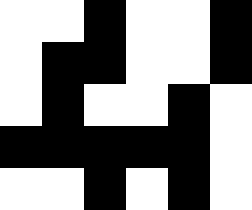[["white", "white", "black", "white", "white", "black"], ["white", "black", "black", "white", "white", "black"], ["white", "black", "white", "white", "black", "white"], ["black", "black", "black", "black", "black", "white"], ["white", "white", "black", "white", "black", "white"]]